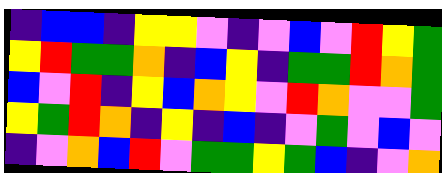[["indigo", "blue", "blue", "indigo", "yellow", "yellow", "violet", "indigo", "violet", "blue", "violet", "red", "yellow", "green"], ["yellow", "red", "green", "green", "orange", "indigo", "blue", "yellow", "indigo", "green", "green", "red", "orange", "green"], ["blue", "violet", "red", "indigo", "yellow", "blue", "orange", "yellow", "violet", "red", "orange", "violet", "violet", "green"], ["yellow", "green", "red", "orange", "indigo", "yellow", "indigo", "blue", "indigo", "violet", "green", "violet", "blue", "violet"], ["indigo", "violet", "orange", "blue", "red", "violet", "green", "green", "yellow", "green", "blue", "indigo", "violet", "orange"]]